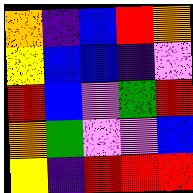[["orange", "indigo", "blue", "red", "orange"], ["yellow", "blue", "blue", "indigo", "violet"], ["red", "blue", "violet", "green", "red"], ["orange", "green", "violet", "violet", "blue"], ["yellow", "indigo", "red", "red", "red"]]